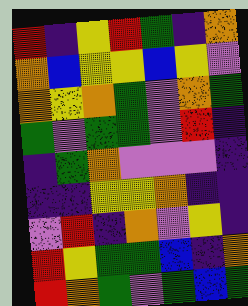[["red", "indigo", "yellow", "red", "green", "indigo", "orange"], ["orange", "blue", "yellow", "yellow", "blue", "yellow", "violet"], ["orange", "yellow", "orange", "green", "violet", "orange", "green"], ["green", "violet", "green", "green", "violet", "red", "indigo"], ["indigo", "green", "orange", "violet", "violet", "violet", "indigo"], ["indigo", "indigo", "yellow", "yellow", "orange", "indigo", "indigo"], ["violet", "red", "indigo", "orange", "violet", "yellow", "indigo"], ["red", "yellow", "green", "green", "blue", "indigo", "orange"], ["red", "orange", "green", "violet", "green", "blue", "green"]]